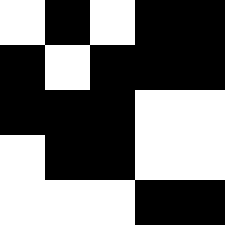[["white", "black", "white", "black", "black"], ["black", "white", "black", "black", "black"], ["black", "black", "black", "white", "white"], ["white", "black", "black", "white", "white"], ["white", "white", "white", "black", "black"]]